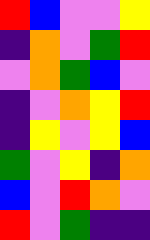[["red", "blue", "violet", "violet", "yellow"], ["indigo", "orange", "violet", "green", "red"], ["violet", "orange", "green", "blue", "violet"], ["indigo", "violet", "orange", "yellow", "red"], ["indigo", "yellow", "violet", "yellow", "blue"], ["green", "violet", "yellow", "indigo", "orange"], ["blue", "violet", "red", "orange", "violet"], ["red", "violet", "green", "indigo", "indigo"]]